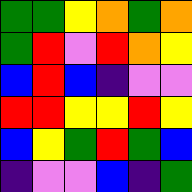[["green", "green", "yellow", "orange", "green", "orange"], ["green", "red", "violet", "red", "orange", "yellow"], ["blue", "red", "blue", "indigo", "violet", "violet"], ["red", "red", "yellow", "yellow", "red", "yellow"], ["blue", "yellow", "green", "red", "green", "blue"], ["indigo", "violet", "violet", "blue", "indigo", "green"]]